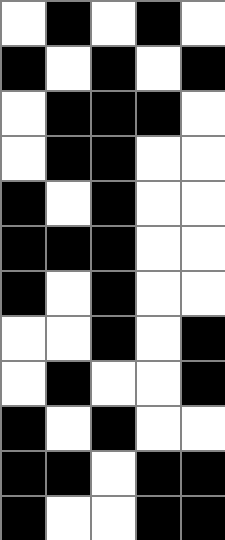[["white", "black", "white", "black", "white"], ["black", "white", "black", "white", "black"], ["white", "black", "black", "black", "white"], ["white", "black", "black", "white", "white"], ["black", "white", "black", "white", "white"], ["black", "black", "black", "white", "white"], ["black", "white", "black", "white", "white"], ["white", "white", "black", "white", "black"], ["white", "black", "white", "white", "black"], ["black", "white", "black", "white", "white"], ["black", "black", "white", "black", "black"], ["black", "white", "white", "black", "black"]]